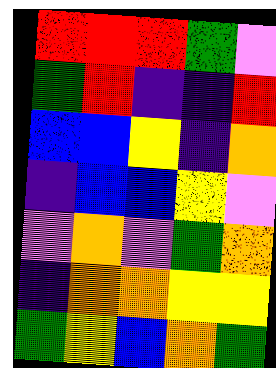[["red", "red", "red", "green", "violet"], ["green", "red", "indigo", "indigo", "red"], ["blue", "blue", "yellow", "indigo", "orange"], ["indigo", "blue", "blue", "yellow", "violet"], ["violet", "orange", "violet", "green", "orange"], ["indigo", "orange", "orange", "yellow", "yellow"], ["green", "yellow", "blue", "orange", "green"]]